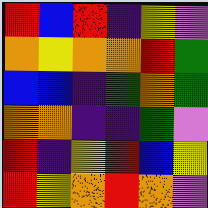[["red", "blue", "red", "indigo", "yellow", "violet"], ["orange", "yellow", "orange", "orange", "red", "green"], ["blue", "blue", "indigo", "green", "orange", "green"], ["orange", "orange", "indigo", "indigo", "green", "violet"], ["red", "indigo", "yellow", "red", "blue", "yellow"], ["red", "yellow", "orange", "red", "orange", "violet"]]